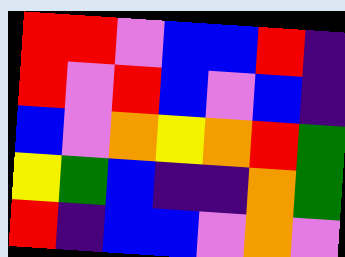[["red", "red", "violet", "blue", "blue", "red", "indigo"], ["red", "violet", "red", "blue", "violet", "blue", "indigo"], ["blue", "violet", "orange", "yellow", "orange", "red", "green"], ["yellow", "green", "blue", "indigo", "indigo", "orange", "green"], ["red", "indigo", "blue", "blue", "violet", "orange", "violet"]]